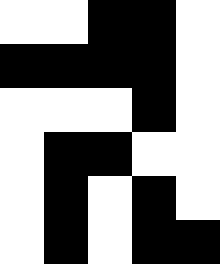[["white", "white", "black", "black", "white"], ["black", "black", "black", "black", "white"], ["white", "white", "white", "black", "white"], ["white", "black", "black", "white", "white"], ["white", "black", "white", "black", "white"], ["white", "black", "white", "black", "black"]]